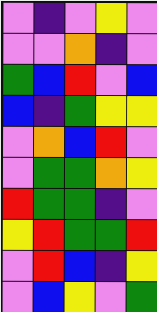[["violet", "indigo", "violet", "yellow", "violet"], ["violet", "violet", "orange", "indigo", "violet"], ["green", "blue", "red", "violet", "blue"], ["blue", "indigo", "green", "yellow", "yellow"], ["violet", "orange", "blue", "red", "violet"], ["violet", "green", "green", "orange", "yellow"], ["red", "green", "green", "indigo", "violet"], ["yellow", "red", "green", "green", "red"], ["violet", "red", "blue", "indigo", "yellow"], ["violet", "blue", "yellow", "violet", "green"]]